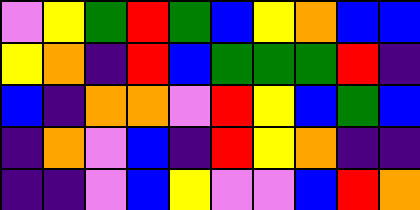[["violet", "yellow", "green", "red", "green", "blue", "yellow", "orange", "blue", "blue"], ["yellow", "orange", "indigo", "red", "blue", "green", "green", "green", "red", "indigo"], ["blue", "indigo", "orange", "orange", "violet", "red", "yellow", "blue", "green", "blue"], ["indigo", "orange", "violet", "blue", "indigo", "red", "yellow", "orange", "indigo", "indigo"], ["indigo", "indigo", "violet", "blue", "yellow", "violet", "violet", "blue", "red", "orange"]]